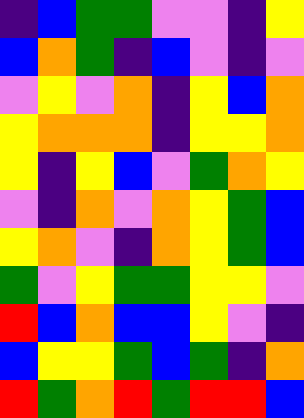[["indigo", "blue", "green", "green", "violet", "violet", "indigo", "yellow"], ["blue", "orange", "green", "indigo", "blue", "violet", "indigo", "violet"], ["violet", "yellow", "violet", "orange", "indigo", "yellow", "blue", "orange"], ["yellow", "orange", "orange", "orange", "indigo", "yellow", "yellow", "orange"], ["yellow", "indigo", "yellow", "blue", "violet", "green", "orange", "yellow"], ["violet", "indigo", "orange", "violet", "orange", "yellow", "green", "blue"], ["yellow", "orange", "violet", "indigo", "orange", "yellow", "green", "blue"], ["green", "violet", "yellow", "green", "green", "yellow", "yellow", "violet"], ["red", "blue", "orange", "blue", "blue", "yellow", "violet", "indigo"], ["blue", "yellow", "yellow", "green", "blue", "green", "indigo", "orange"], ["red", "green", "orange", "red", "green", "red", "red", "blue"]]